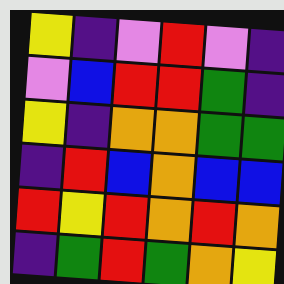[["yellow", "indigo", "violet", "red", "violet", "indigo"], ["violet", "blue", "red", "red", "green", "indigo"], ["yellow", "indigo", "orange", "orange", "green", "green"], ["indigo", "red", "blue", "orange", "blue", "blue"], ["red", "yellow", "red", "orange", "red", "orange"], ["indigo", "green", "red", "green", "orange", "yellow"]]